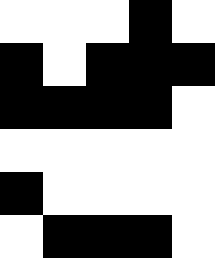[["white", "white", "white", "black", "white"], ["black", "white", "black", "black", "black"], ["black", "black", "black", "black", "white"], ["white", "white", "white", "white", "white"], ["black", "white", "white", "white", "white"], ["white", "black", "black", "black", "white"]]